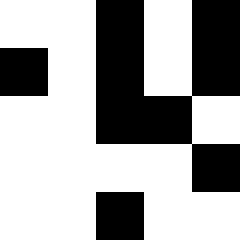[["white", "white", "black", "white", "black"], ["black", "white", "black", "white", "black"], ["white", "white", "black", "black", "white"], ["white", "white", "white", "white", "black"], ["white", "white", "black", "white", "white"]]